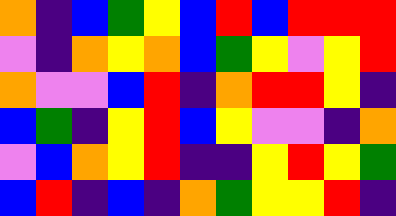[["orange", "indigo", "blue", "green", "yellow", "blue", "red", "blue", "red", "red", "red"], ["violet", "indigo", "orange", "yellow", "orange", "blue", "green", "yellow", "violet", "yellow", "red"], ["orange", "violet", "violet", "blue", "red", "indigo", "orange", "red", "red", "yellow", "indigo"], ["blue", "green", "indigo", "yellow", "red", "blue", "yellow", "violet", "violet", "indigo", "orange"], ["violet", "blue", "orange", "yellow", "red", "indigo", "indigo", "yellow", "red", "yellow", "green"], ["blue", "red", "indigo", "blue", "indigo", "orange", "green", "yellow", "yellow", "red", "indigo"]]